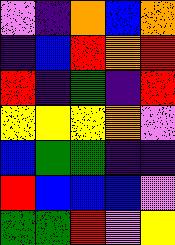[["violet", "indigo", "orange", "blue", "orange"], ["indigo", "blue", "red", "orange", "red"], ["red", "indigo", "green", "indigo", "red"], ["yellow", "yellow", "yellow", "orange", "violet"], ["blue", "green", "green", "indigo", "indigo"], ["red", "blue", "blue", "blue", "violet"], ["green", "green", "red", "violet", "yellow"]]